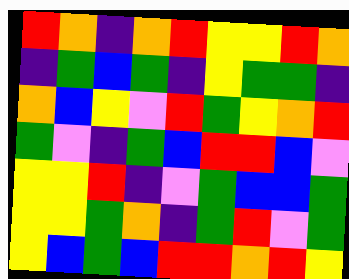[["red", "orange", "indigo", "orange", "red", "yellow", "yellow", "red", "orange"], ["indigo", "green", "blue", "green", "indigo", "yellow", "green", "green", "indigo"], ["orange", "blue", "yellow", "violet", "red", "green", "yellow", "orange", "red"], ["green", "violet", "indigo", "green", "blue", "red", "red", "blue", "violet"], ["yellow", "yellow", "red", "indigo", "violet", "green", "blue", "blue", "green"], ["yellow", "yellow", "green", "orange", "indigo", "green", "red", "violet", "green"], ["yellow", "blue", "green", "blue", "red", "red", "orange", "red", "yellow"]]